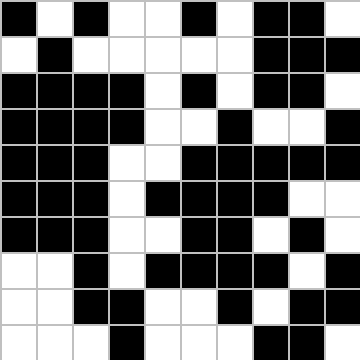[["black", "white", "black", "white", "white", "black", "white", "black", "black", "white"], ["white", "black", "white", "white", "white", "white", "white", "black", "black", "black"], ["black", "black", "black", "black", "white", "black", "white", "black", "black", "white"], ["black", "black", "black", "black", "white", "white", "black", "white", "white", "black"], ["black", "black", "black", "white", "white", "black", "black", "black", "black", "black"], ["black", "black", "black", "white", "black", "black", "black", "black", "white", "white"], ["black", "black", "black", "white", "white", "black", "black", "white", "black", "white"], ["white", "white", "black", "white", "black", "black", "black", "black", "white", "black"], ["white", "white", "black", "black", "white", "white", "black", "white", "black", "black"], ["white", "white", "white", "black", "white", "white", "white", "black", "black", "white"]]